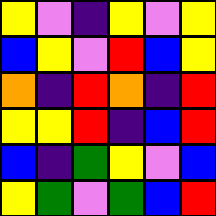[["yellow", "violet", "indigo", "yellow", "violet", "yellow"], ["blue", "yellow", "violet", "red", "blue", "yellow"], ["orange", "indigo", "red", "orange", "indigo", "red"], ["yellow", "yellow", "red", "indigo", "blue", "red"], ["blue", "indigo", "green", "yellow", "violet", "blue"], ["yellow", "green", "violet", "green", "blue", "red"]]